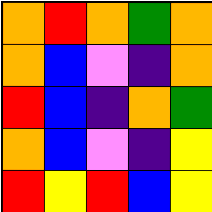[["orange", "red", "orange", "green", "orange"], ["orange", "blue", "violet", "indigo", "orange"], ["red", "blue", "indigo", "orange", "green"], ["orange", "blue", "violet", "indigo", "yellow"], ["red", "yellow", "red", "blue", "yellow"]]